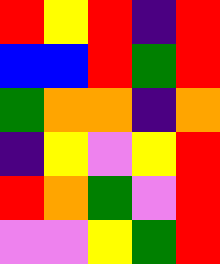[["red", "yellow", "red", "indigo", "red"], ["blue", "blue", "red", "green", "red"], ["green", "orange", "orange", "indigo", "orange"], ["indigo", "yellow", "violet", "yellow", "red"], ["red", "orange", "green", "violet", "red"], ["violet", "violet", "yellow", "green", "red"]]